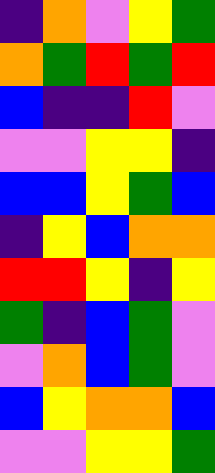[["indigo", "orange", "violet", "yellow", "green"], ["orange", "green", "red", "green", "red"], ["blue", "indigo", "indigo", "red", "violet"], ["violet", "violet", "yellow", "yellow", "indigo"], ["blue", "blue", "yellow", "green", "blue"], ["indigo", "yellow", "blue", "orange", "orange"], ["red", "red", "yellow", "indigo", "yellow"], ["green", "indigo", "blue", "green", "violet"], ["violet", "orange", "blue", "green", "violet"], ["blue", "yellow", "orange", "orange", "blue"], ["violet", "violet", "yellow", "yellow", "green"]]